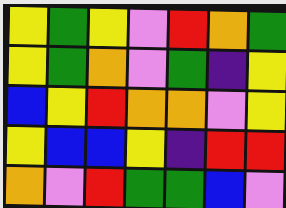[["yellow", "green", "yellow", "violet", "red", "orange", "green"], ["yellow", "green", "orange", "violet", "green", "indigo", "yellow"], ["blue", "yellow", "red", "orange", "orange", "violet", "yellow"], ["yellow", "blue", "blue", "yellow", "indigo", "red", "red"], ["orange", "violet", "red", "green", "green", "blue", "violet"]]